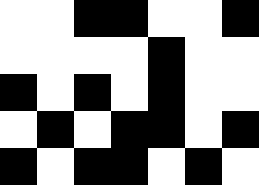[["white", "white", "black", "black", "white", "white", "black"], ["white", "white", "white", "white", "black", "white", "white"], ["black", "white", "black", "white", "black", "white", "white"], ["white", "black", "white", "black", "black", "white", "black"], ["black", "white", "black", "black", "white", "black", "white"]]